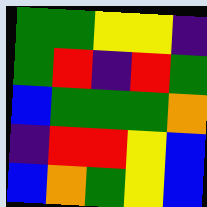[["green", "green", "yellow", "yellow", "indigo"], ["green", "red", "indigo", "red", "green"], ["blue", "green", "green", "green", "orange"], ["indigo", "red", "red", "yellow", "blue"], ["blue", "orange", "green", "yellow", "blue"]]